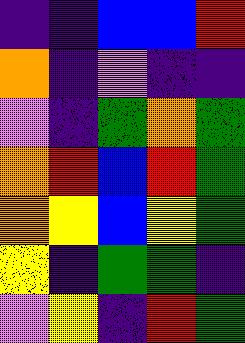[["indigo", "indigo", "blue", "blue", "red"], ["orange", "indigo", "violet", "indigo", "indigo"], ["violet", "indigo", "green", "orange", "green"], ["orange", "red", "blue", "red", "green"], ["orange", "yellow", "blue", "yellow", "green"], ["yellow", "indigo", "green", "green", "indigo"], ["violet", "yellow", "indigo", "red", "green"]]